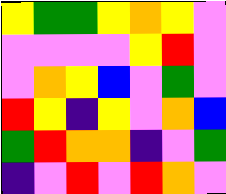[["yellow", "green", "green", "yellow", "orange", "yellow", "violet"], ["violet", "violet", "violet", "violet", "yellow", "red", "violet"], ["violet", "orange", "yellow", "blue", "violet", "green", "violet"], ["red", "yellow", "indigo", "yellow", "violet", "orange", "blue"], ["green", "red", "orange", "orange", "indigo", "violet", "green"], ["indigo", "violet", "red", "violet", "red", "orange", "violet"]]